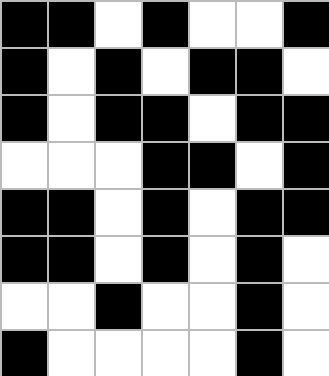[["black", "black", "white", "black", "white", "white", "black"], ["black", "white", "black", "white", "black", "black", "white"], ["black", "white", "black", "black", "white", "black", "black"], ["white", "white", "white", "black", "black", "white", "black"], ["black", "black", "white", "black", "white", "black", "black"], ["black", "black", "white", "black", "white", "black", "white"], ["white", "white", "black", "white", "white", "black", "white"], ["black", "white", "white", "white", "white", "black", "white"]]